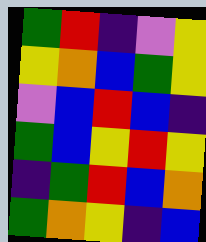[["green", "red", "indigo", "violet", "yellow"], ["yellow", "orange", "blue", "green", "yellow"], ["violet", "blue", "red", "blue", "indigo"], ["green", "blue", "yellow", "red", "yellow"], ["indigo", "green", "red", "blue", "orange"], ["green", "orange", "yellow", "indigo", "blue"]]